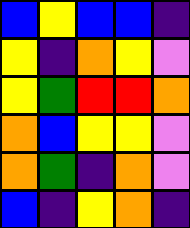[["blue", "yellow", "blue", "blue", "indigo"], ["yellow", "indigo", "orange", "yellow", "violet"], ["yellow", "green", "red", "red", "orange"], ["orange", "blue", "yellow", "yellow", "violet"], ["orange", "green", "indigo", "orange", "violet"], ["blue", "indigo", "yellow", "orange", "indigo"]]